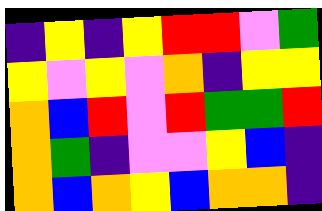[["indigo", "yellow", "indigo", "yellow", "red", "red", "violet", "green"], ["yellow", "violet", "yellow", "violet", "orange", "indigo", "yellow", "yellow"], ["orange", "blue", "red", "violet", "red", "green", "green", "red"], ["orange", "green", "indigo", "violet", "violet", "yellow", "blue", "indigo"], ["orange", "blue", "orange", "yellow", "blue", "orange", "orange", "indigo"]]